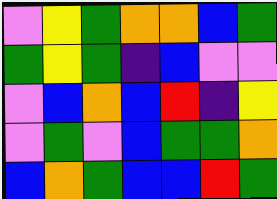[["violet", "yellow", "green", "orange", "orange", "blue", "green"], ["green", "yellow", "green", "indigo", "blue", "violet", "violet"], ["violet", "blue", "orange", "blue", "red", "indigo", "yellow"], ["violet", "green", "violet", "blue", "green", "green", "orange"], ["blue", "orange", "green", "blue", "blue", "red", "green"]]